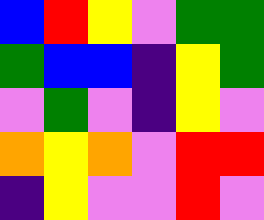[["blue", "red", "yellow", "violet", "green", "green"], ["green", "blue", "blue", "indigo", "yellow", "green"], ["violet", "green", "violet", "indigo", "yellow", "violet"], ["orange", "yellow", "orange", "violet", "red", "red"], ["indigo", "yellow", "violet", "violet", "red", "violet"]]